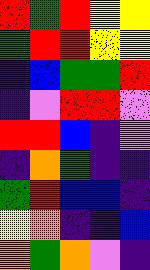[["red", "green", "red", "yellow", "yellow"], ["green", "red", "red", "yellow", "yellow"], ["indigo", "blue", "green", "green", "red"], ["indigo", "violet", "red", "red", "violet"], ["red", "red", "blue", "indigo", "violet"], ["indigo", "orange", "green", "indigo", "indigo"], ["green", "red", "blue", "blue", "indigo"], ["yellow", "orange", "indigo", "indigo", "blue"], ["orange", "green", "orange", "violet", "indigo"]]